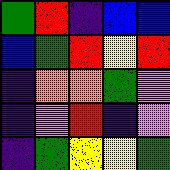[["green", "red", "indigo", "blue", "blue"], ["blue", "green", "red", "yellow", "red"], ["indigo", "orange", "orange", "green", "violet"], ["indigo", "violet", "red", "indigo", "violet"], ["indigo", "green", "yellow", "yellow", "green"]]